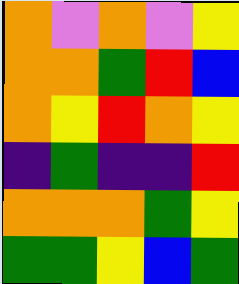[["orange", "violet", "orange", "violet", "yellow"], ["orange", "orange", "green", "red", "blue"], ["orange", "yellow", "red", "orange", "yellow"], ["indigo", "green", "indigo", "indigo", "red"], ["orange", "orange", "orange", "green", "yellow"], ["green", "green", "yellow", "blue", "green"]]